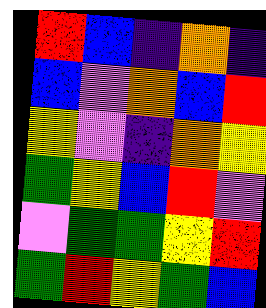[["red", "blue", "indigo", "orange", "indigo"], ["blue", "violet", "orange", "blue", "red"], ["yellow", "violet", "indigo", "orange", "yellow"], ["green", "yellow", "blue", "red", "violet"], ["violet", "green", "green", "yellow", "red"], ["green", "red", "yellow", "green", "blue"]]